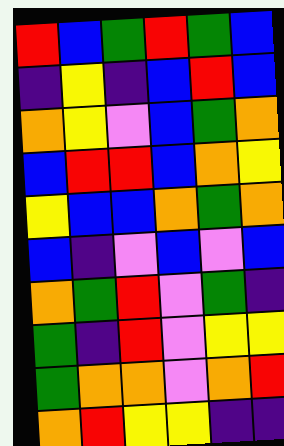[["red", "blue", "green", "red", "green", "blue"], ["indigo", "yellow", "indigo", "blue", "red", "blue"], ["orange", "yellow", "violet", "blue", "green", "orange"], ["blue", "red", "red", "blue", "orange", "yellow"], ["yellow", "blue", "blue", "orange", "green", "orange"], ["blue", "indigo", "violet", "blue", "violet", "blue"], ["orange", "green", "red", "violet", "green", "indigo"], ["green", "indigo", "red", "violet", "yellow", "yellow"], ["green", "orange", "orange", "violet", "orange", "red"], ["orange", "red", "yellow", "yellow", "indigo", "indigo"]]